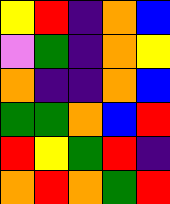[["yellow", "red", "indigo", "orange", "blue"], ["violet", "green", "indigo", "orange", "yellow"], ["orange", "indigo", "indigo", "orange", "blue"], ["green", "green", "orange", "blue", "red"], ["red", "yellow", "green", "red", "indigo"], ["orange", "red", "orange", "green", "red"]]